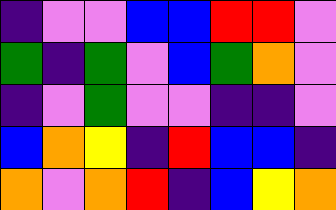[["indigo", "violet", "violet", "blue", "blue", "red", "red", "violet"], ["green", "indigo", "green", "violet", "blue", "green", "orange", "violet"], ["indigo", "violet", "green", "violet", "violet", "indigo", "indigo", "violet"], ["blue", "orange", "yellow", "indigo", "red", "blue", "blue", "indigo"], ["orange", "violet", "orange", "red", "indigo", "blue", "yellow", "orange"]]